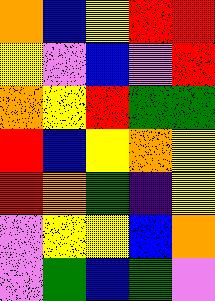[["orange", "blue", "yellow", "red", "red"], ["yellow", "violet", "blue", "violet", "red"], ["orange", "yellow", "red", "green", "green"], ["red", "blue", "yellow", "orange", "yellow"], ["red", "orange", "green", "indigo", "yellow"], ["violet", "yellow", "yellow", "blue", "orange"], ["violet", "green", "blue", "green", "violet"]]